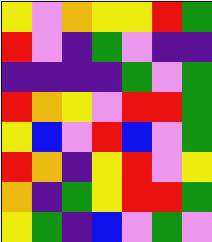[["yellow", "violet", "orange", "yellow", "yellow", "red", "green"], ["red", "violet", "indigo", "green", "violet", "indigo", "indigo"], ["indigo", "indigo", "indigo", "indigo", "green", "violet", "green"], ["red", "orange", "yellow", "violet", "red", "red", "green"], ["yellow", "blue", "violet", "red", "blue", "violet", "green"], ["red", "orange", "indigo", "yellow", "red", "violet", "yellow"], ["orange", "indigo", "green", "yellow", "red", "red", "green"], ["yellow", "green", "indigo", "blue", "violet", "green", "violet"]]